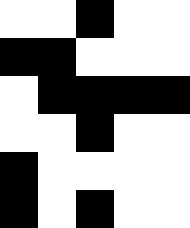[["white", "white", "black", "white", "white"], ["black", "black", "white", "white", "white"], ["white", "black", "black", "black", "black"], ["white", "white", "black", "white", "white"], ["black", "white", "white", "white", "white"], ["black", "white", "black", "white", "white"]]